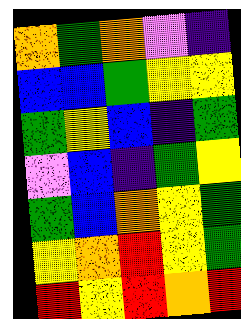[["orange", "green", "orange", "violet", "indigo"], ["blue", "blue", "green", "yellow", "yellow"], ["green", "yellow", "blue", "indigo", "green"], ["violet", "blue", "indigo", "green", "yellow"], ["green", "blue", "orange", "yellow", "green"], ["yellow", "orange", "red", "yellow", "green"], ["red", "yellow", "red", "orange", "red"]]